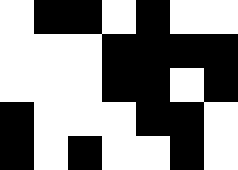[["white", "black", "black", "white", "black", "white", "white"], ["white", "white", "white", "black", "black", "black", "black"], ["white", "white", "white", "black", "black", "white", "black"], ["black", "white", "white", "white", "black", "black", "white"], ["black", "white", "black", "white", "white", "black", "white"]]